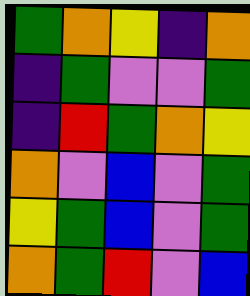[["green", "orange", "yellow", "indigo", "orange"], ["indigo", "green", "violet", "violet", "green"], ["indigo", "red", "green", "orange", "yellow"], ["orange", "violet", "blue", "violet", "green"], ["yellow", "green", "blue", "violet", "green"], ["orange", "green", "red", "violet", "blue"]]